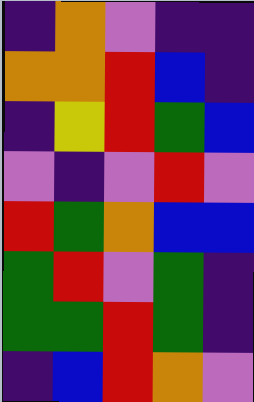[["indigo", "orange", "violet", "indigo", "indigo"], ["orange", "orange", "red", "blue", "indigo"], ["indigo", "yellow", "red", "green", "blue"], ["violet", "indigo", "violet", "red", "violet"], ["red", "green", "orange", "blue", "blue"], ["green", "red", "violet", "green", "indigo"], ["green", "green", "red", "green", "indigo"], ["indigo", "blue", "red", "orange", "violet"]]